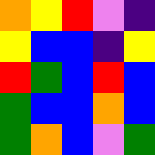[["orange", "yellow", "red", "violet", "indigo"], ["yellow", "blue", "blue", "indigo", "yellow"], ["red", "green", "blue", "red", "blue"], ["green", "blue", "blue", "orange", "blue"], ["green", "orange", "blue", "violet", "green"]]